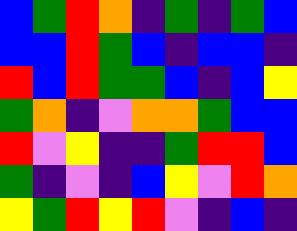[["blue", "green", "red", "orange", "indigo", "green", "indigo", "green", "blue"], ["blue", "blue", "red", "green", "blue", "indigo", "blue", "blue", "indigo"], ["red", "blue", "red", "green", "green", "blue", "indigo", "blue", "yellow"], ["green", "orange", "indigo", "violet", "orange", "orange", "green", "blue", "blue"], ["red", "violet", "yellow", "indigo", "indigo", "green", "red", "red", "blue"], ["green", "indigo", "violet", "indigo", "blue", "yellow", "violet", "red", "orange"], ["yellow", "green", "red", "yellow", "red", "violet", "indigo", "blue", "indigo"]]